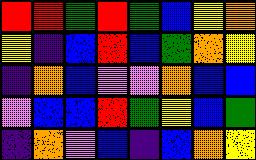[["red", "red", "green", "red", "green", "blue", "yellow", "orange"], ["yellow", "indigo", "blue", "red", "blue", "green", "orange", "yellow"], ["indigo", "orange", "blue", "violet", "violet", "orange", "blue", "blue"], ["violet", "blue", "blue", "red", "green", "yellow", "blue", "green"], ["indigo", "orange", "violet", "blue", "indigo", "blue", "orange", "yellow"]]